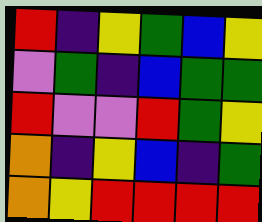[["red", "indigo", "yellow", "green", "blue", "yellow"], ["violet", "green", "indigo", "blue", "green", "green"], ["red", "violet", "violet", "red", "green", "yellow"], ["orange", "indigo", "yellow", "blue", "indigo", "green"], ["orange", "yellow", "red", "red", "red", "red"]]